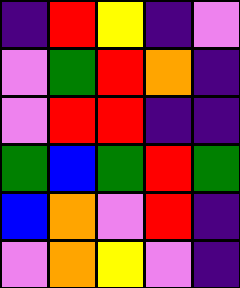[["indigo", "red", "yellow", "indigo", "violet"], ["violet", "green", "red", "orange", "indigo"], ["violet", "red", "red", "indigo", "indigo"], ["green", "blue", "green", "red", "green"], ["blue", "orange", "violet", "red", "indigo"], ["violet", "orange", "yellow", "violet", "indigo"]]